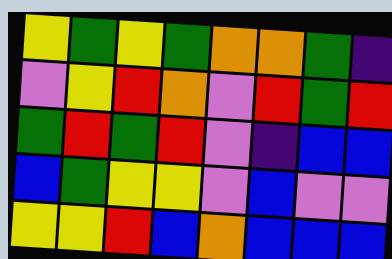[["yellow", "green", "yellow", "green", "orange", "orange", "green", "indigo"], ["violet", "yellow", "red", "orange", "violet", "red", "green", "red"], ["green", "red", "green", "red", "violet", "indigo", "blue", "blue"], ["blue", "green", "yellow", "yellow", "violet", "blue", "violet", "violet"], ["yellow", "yellow", "red", "blue", "orange", "blue", "blue", "blue"]]